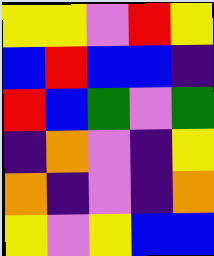[["yellow", "yellow", "violet", "red", "yellow"], ["blue", "red", "blue", "blue", "indigo"], ["red", "blue", "green", "violet", "green"], ["indigo", "orange", "violet", "indigo", "yellow"], ["orange", "indigo", "violet", "indigo", "orange"], ["yellow", "violet", "yellow", "blue", "blue"]]